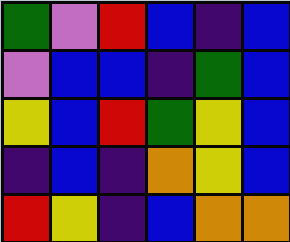[["green", "violet", "red", "blue", "indigo", "blue"], ["violet", "blue", "blue", "indigo", "green", "blue"], ["yellow", "blue", "red", "green", "yellow", "blue"], ["indigo", "blue", "indigo", "orange", "yellow", "blue"], ["red", "yellow", "indigo", "blue", "orange", "orange"]]